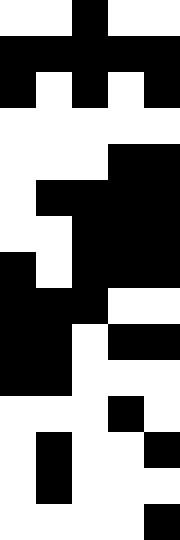[["white", "white", "black", "white", "white"], ["black", "black", "black", "black", "black"], ["black", "white", "black", "white", "black"], ["white", "white", "white", "white", "white"], ["white", "white", "white", "black", "black"], ["white", "black", "black", "black", "black"], ["white", "white", "black", "black", "black"], ["black", "white", "black", "black", "black"], ["black", "black", "black", "white", "white"], ["black", "black", "white", "black", "black"], ["black", "black", "white", "white", "white"], ["white", "white", "white", "black", "white"], ["white", "black", "white", "white", "black"], ["white", "black", "white", "white", "white"], ["white", "white", "white", "white", "black"]]